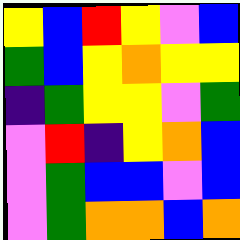[["yellow", "blue", "red", "yellow", "violet", "blue"], ["green", "blue", "yellow", "orange", "yellow", "yellow"], ["indigo", "green", "yellow", "yellow", "violet", "green"], ["violet", "red", "indigo", "yellow", "orange", "blue"], ["violet", "green", "blue", "blue", "violet", "blue"], ["violet", "green", "orange", "orange", "blue", "orange"]]